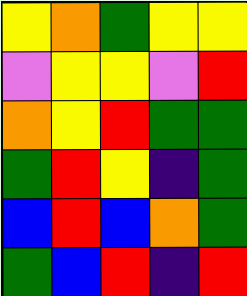[["yellow", "orange", "green", "yellow", "yellow"], ["violet", "yellow", "yellow", "violet", "red"], ["orange", "yellow", "red", "green", "green"], ["green", "red", "yellow", "indigo", "green"], ["blue", "red", "blue", "orange", "green"], ["green", "blue", "red", "indigo", "red"]]